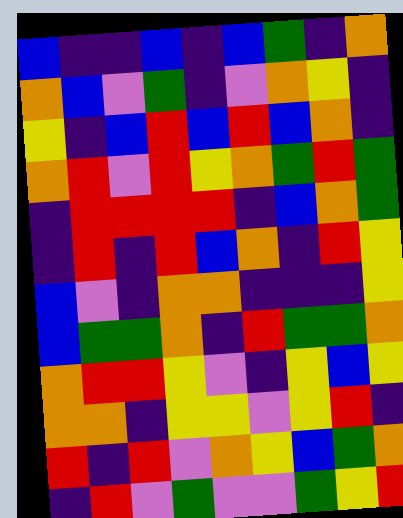[["blue", "indigo", "indigo", "blue", "indigo", "blue", "green", "indigo", "orange"], ["orange", "blue", "violet", "green", "indigo", "violet", "orange", "yellow", "indigo"], ["yellow", "indigo", "blue", "red", "blue", "red", "blue", "orange", "indigo"], ["orange", "red", "violet", "red", "yellow", "orange", "green", "red", "green"], ["indigo", "red", "red", "red", "red", "indigo", "blue", "orange", "green"], ["indigo", "red", "indigo", "red", "blue", "orange", "indigo", "red", "yellow"], ["blue", "violet", "indigo", "orange", "orange", "indigo", "indigo", "indigo", "yellow"], ["blue", "green", "green", "orange", "indigo", "red", "green", "green", "orange"], ["orange", "red", "red", "yellow", "violet", "indigo", "yellow", "blue", "yellow"], ["orange", "orange", "indigo", "yellow", "yellow", "violet", "yellow", "red", "indigo"], ["red", "indigo", "red", "violet", "orange", "yellow", "blue", "green", "orange"], ["indigo", "red", "violet", "green", "violet", "violet", "green", "yellow", "red"]]